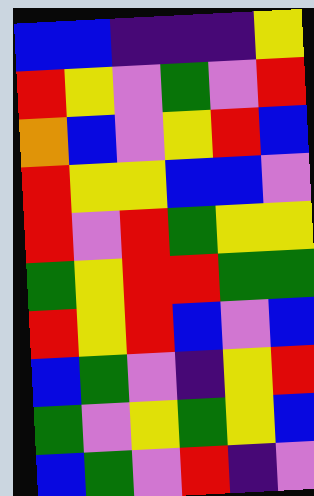[["blue", "blue", "indigo", "indigo", "indigo", "yellow"], ["red", "yellow", "violet", "green", "violet", "red"], ["orange", "blue", "violet", "yellow", "red", "blue"], ["red", "yellow", "yellow", "blue", "blue", "violet"], ["red", "violet", "red", "green", "yellow", "yellow"], ["green", "yellow", "red", "red", "green", "green"], ["red", "yellow", "red", "blue", "violet", "blue"], ["blue", "green", "violet", "indigo", "yellow", "red"], ["green", "violet", "yellow", "green", "yellow", "blue"], ["blue", "green", "violet", "red", "indigo", "violet"]]